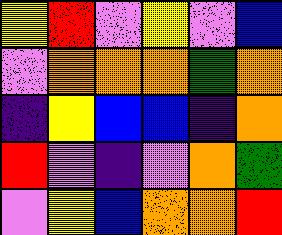[["yellow", "red", "violet", "yellow", "violet", "blue"], ["violet", "orange", "orange", "orange", "green", "orange"], ["indigo", "yellow", "blue", "blue", "indigo", "orange"], ["red", "violet", "indigo", "violet", "orange", "green"], ["violet", "yellow", "blue", "orange", "orange", "red"]]